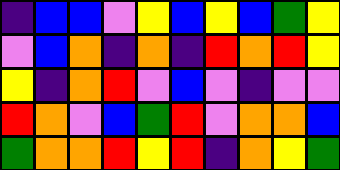[["indigo", "blue", "blue", "violet", "yellow", "blue", "yellow", "blue", "green", "yellow"], ["violet", "blue", "orange", "indigo", "orange", "indigo", "red", "orange", "red", "yellow"], ["yellow", "indigo", "orange", "red", "violet", "blue", "violet", "indigo", "violet", "violet"], ["red", "orange", "violet", "blue", "green", "red", "violet", "orange", "orange", "blue"], ["green", "orange", "orange", "red", "yellow", "red", "indigo", "orange", "yellow", "green"]]